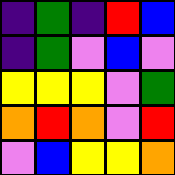[["indigo", "green", "indigo", "red", "blue"], ["indigo", "green", "violet", "blue", "violet"], ["yellow", "yellow", "yellow", "violet", "green"], ["orange", "red", "orange", "violet", "red"], ["violet", "blue", "yellow", "yellow", "orange"]]